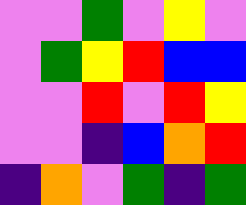[["violet", "violet", "green", "violet", "yellow", "violet"], ["violet", "green", "yellow", "red", "blue", "blue"], ["violet", "violet", "red", "violet", "red", "yellow"], ["violet", "violet", "indigo", "blue", "orange", "red"], ["indigo", "orange", "violet", "green", "indigo", "green"]]